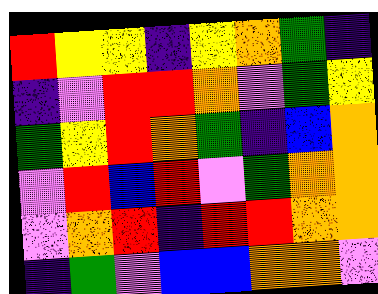[["red", "yellow", "yellow", "indigo", "yellow", "orange", "green", "indigo"], ["indigo", "violet", "red", "red", "orange", "violet", "green", "yellow"], ["green", "yellow", "red", "orange", "green", "indigo", "blue", "orange"], ["violet", "red", "blue", "red", "violet", "green", "orange", "orange"], ["violet", "orange", "red", "indigo", "red", "red", "orange", "orange"], ["indigo", "green", "violet", "blue", "blue", "orange", "orange", "violet"]]